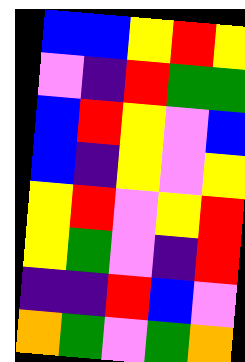[["blue", "blue", "yellow", "red", "yellow"], ["violet", "indigo", "red", "green", "green"], ["blue", "red", "yellow", "violet", "blue"], ["blue", "indigo", "yellow", "violet", "yellow"], ["yellow", "red", "violet", "yellow", "red"], ["yellow", "green", "violet", "indigo", "red"], ["indigo", "indigo", "red", "blue", "violet"], ["orange", "green", "violet", "green", "orange"]]